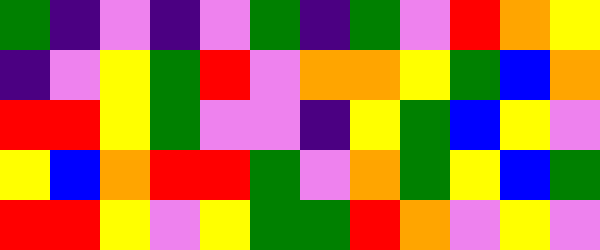[["green", "indigo", "violet", "indigo", "violet", "green", "indigo", "green", "violet", "red", "orange", "yellow"], ["indigo", "violet", "yellow", "green", "red", "violet", "orange", "orange", "yellow", "green", "blue", "orange"], ["red", "red", "yellow", "green", "violet", "violet", "indigo", "yellow", "green", "blue", "yellow", "violet"], ["yellow", "blue", "orange", "red", "red", "green", "violet", "orange", "green", "yellow", "blue", "green"], ["red", "red", "yellow", "violet", "yellow", "green", "green", "red", "orange", "violet", "yellow", "violet"]]